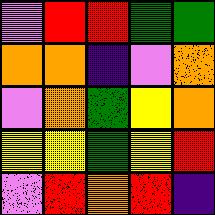[["violet", "red", "red", "green", "green"], ["orange", "orange", "indigo", "violet", "orange"], ["violet", "orange", "green", "yellow", "orange"], ["yellow", "yellow", "green", "yellow", "red"], ["violet", "red", "orange", "red", "indigo"]]